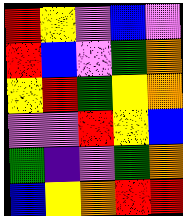[["red", "yellow", "violet", "blue", "violet"], ["red", "blue", "violet", "green", "orange"], ["yellow", "red", "green", "yellow", "orange"], ["violet", "violet", "red", "yellow", "blue"], ["green", "indigo", "violet", "green", "orange"], ["blue", "yellow", "orange", "red", "red"]]